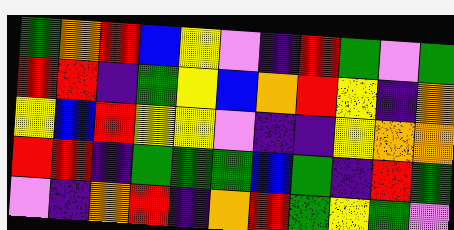[["green", "orange", "red", "blue", "yellow", "violet", "indigo", "red", "green", "violet", "green"], ["red", "red", "indigo", "green", "yellow", "blue", "orange", "red", "yellow", "indigo", "orange"], ["yellow", "blue", "red", "yellow", "yellow", "violet", "indigo", "indigo", "yellow", "orange", "orange"], ["red", "red", "indigo", "green", "green", "green", "blue", "green", "indigo", "red", "green"], ["violet", "indigo", "orange", "red", "indigo", "orange", "red", "green", "yellow", "green", "violet"]]